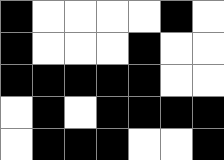[["black", "white", "white", "white", "white", "black", "white"], ["black", "white", "white", "white", "black", "white", "white"], ["black", "black", "black", "black", "black", "white", "white"], ["white", "black", "white", "black", "black", "black", "black"], ["white", "black", "black", "black", "white", "white", "black"]]